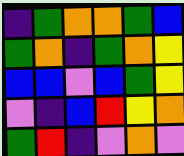[["indigo", "green", "orange", "orange", "green", "blue"], ["green", "orange", "indigo", "green", "orange", "yellow"], ["blue", "blue", "violet", "blue", "green", "yellow"], ["violet", "indigo", "blue", "red", "yellow", "orange"], ["green", "red", "indigo", "violet", "orange", "violet"]]